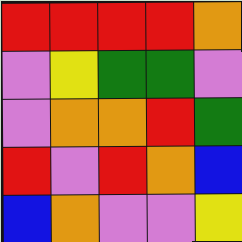[["red", "red", "red", "red", "orange"], ["violet", "yellow", "green", "green", "violet"], ["violet", "orange", "orange", "red", "green"], ["red", "violet", "red", "orange", "blue"], ["blue", "orange", "violet", "violet", "yellow"]]